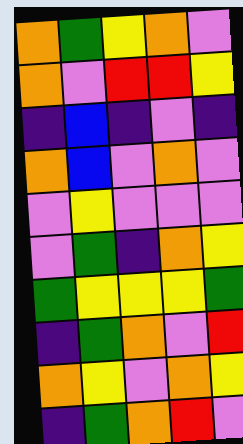[["orange", "green", "yellow", "orange", "violet"], ["orange", "violet", "red", "red", "yellow"], ["indigo", "blue", "indigo", "violet", "indigo"], ["orange", "blue", "violet", "orange", "violet"], ["violet", "yellow", "violet", "violet", "violet"], ["violet", "green", "indigo", "orange", "yellow"], ["green", "yellow", "yellow", "yellow", "green"], ["indigo", "green", "orange", "violet", "red"], ["orange", "yellow", "violet", "orange", "yellow"], ["indigo", "green", "orange", "red", "violet"]]